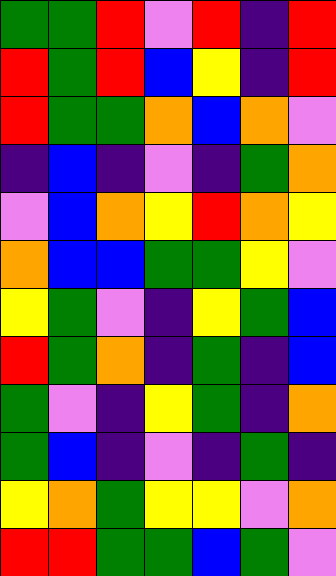[["green", "green", "red", "violet", "red", "indigo", "red"], ["red", "green", "red", "blue", "yellow", "indigo", "red"], ["red", "green", "green", "orange", "blue", "orange", "violet"], ["indigo", "blue", "indigo", "violet", "indigo", "green", "orange"], ["violet", "blue", "orange", "yellow", "red", "orange", "yellow"], ["orange", "blue", "blue", "green", "green", "yellow", "violet"], ["yellow", "green", "violet", "indigo", "yellow", "green", "blue"], ["red", "green", "orange", "indigo", "green", "indigo", "blue"], ["green", "violet", "indigo", "yellow", "green", "indigo", "orange"], ["green", "blue", "indigo", "violet", "indigo", "green", "indigo"], ["yellow", "orange", "green", "yellow", "yellow", "violet", "orange"], ["red", "red", "green", "green", "blue", "green", "violet"]]